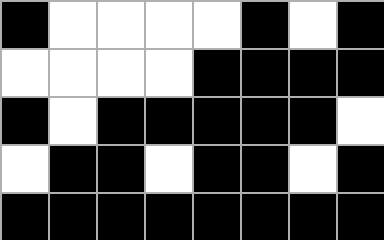[["black", "white", "white", "white", "white", "black", "white", "black"], ["white", "white", "white", "white", "black", "black", "black", "black"], ["black", "white", "black", "black", "black", "black", "black", "white"], ["white", "black", "black", "white", "black", "black", "white", "black"], ["black", "black", "black", "black", "black", "black", "black", "black"]]